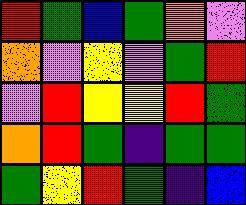[["red", "green", "blue", "green", "orange", "violet"], ["orange", "violet", "yellow", "violet", "green", "red"], ["violet", "red", "yellow", "yellow", "red", "green"], ["orange", "red", "green", "indigo", "green", "green"], ["green", "yellow", "red", "green", "indigo", "blue"]]